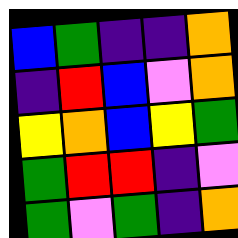[["blue", "green", "indigo", "indigo", "orange"], ["indigo", "red", "blue", "violet", "orange"], ["yellow", "orange", "blue", "yellow", "green"], ["green", "red", "red", "indigo", "violet"], ["green", "violet", "green", "indigo", "orange"]]